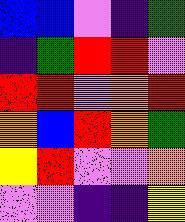[["blue", "blue", "violet", "indigo", "green"], ["indigo", "green", "red", "red", "violet"], ["red", "red", "violet", "orange", "red"], ["orange", "blue", "red", "orange", "green"], ["yellow", "red", "violet", "violet", "orange"], ["violet", "violet", "indigo", "indigo", "yellow"]]